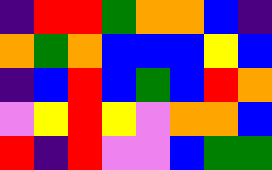[["indigo", "red", "red", "green", "orange", "orange", "blue", "indigo"], ["orange", "green", "orange", "blue", "blue", "blue", "yellow", "blue"], ["indigo", "blue", "red", "blue", "green", "blue", "red", "orange"], ["violet", "yellow", "red", "yellow", "violet", "orange", "orange", "blue"], ["red", "indigo", "red", "violet", "violet", "blue", "green", "green"]]